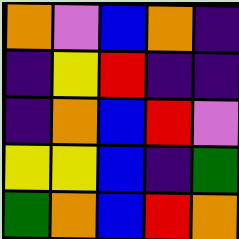[["orange", "violet", "blue", "orange", "indigo"], ["indigo", "yellow", "red", "indigo", "indigo"], ["indigo", "orange", "blue", "red", "violet"], ["yellow", "yellow", "blue", "indigo", "green"], ["green", "orange", "blue", "red", "orange"]]